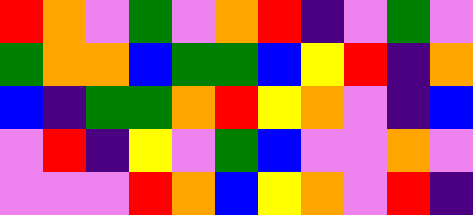[["red", "orange", "violet", "green", "violet", "orange", "red", "indigo", "violet", "green", "violet"], ["green", "orange", "orange", "blue", "green", "green", "blue", "yellow", "red", "indigo", "orange"], ["blue", "indigo", "green", "green", "orange", "red", "yellow", "orange", "violet", "indigo", "blue"], ["violet", "red", "indigo", "yellow", "violet", "green", "blue", "violet", "violet", "orange", "violet"], ["violet", "violet", "violet", "red", "orange", "blue", "yellow", "orange", "violet", "red", "indigo"]]